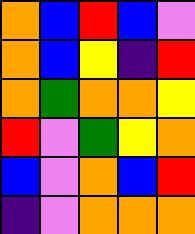[["orange", "blue", "red", "blue", "violet"], ["orange", "blue", "yellow", "indigo", "red"], ["orange", "green", "orange", "orange", "yellow"], ["red", "violet", "green", "yellow", "orange"], ["blue", "violet", "orange", "blue", "red"], ["indigo", "violet", "orange", "orange", "orange"]]